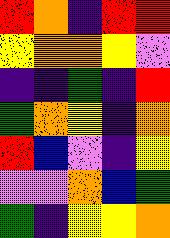[["red", "orange", "indigo", "red", "red"], ["yellow", "orange", "orange", "yellow", "violet"], ["indigo", "indigo", "green", "indigo", "red"], ["green", "orange", "yellow", "indigo", "orange"], ["red", "blue", "violet", "indigo", "yellow"], ["violet", "violet", "orange", "blue", "green"], ["green", "indigo", "yellow", "yellow", "orange"]]